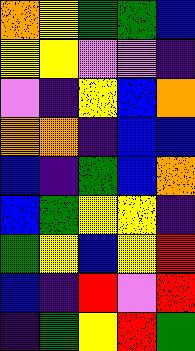[["orange", "yellow", "green", "green", "blue"], ["yellow", "yellow", "violet", "violet", "indigo"], ["violet", "indigo", "yellow", "blue", "orange"], ["orange", "orange", "indigo", "blue", "blue"], ["blue", "indigo", "green", "blue", "orange"], ["blue", "green", "yellow", "yellow", "indigo"], ["green", "yellow", "blue", "yellow", "red"], ["blue", "indigo", "red", "violet", "red"], ["indigo", "green", "yellow", "red", "green"]]